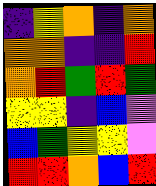[["indigo", "yellow", "orange", "indigo", "orange"], ["orange", "orange", "indigo", "indigo", "red"], ["orange", "red", "green", "red", "green"], ["yellow", "yellow", "indigo", "blue", "violet"], ["blue", "green", "yellow", "yellow", "violet"], ["red", "red", "orange", "blue", "red"]]